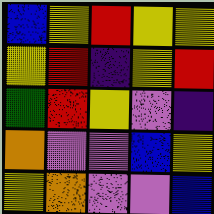[["blue", "yellow", "red", "yellow", "yellow"], ["yellow", "red", "indigo", "yellow", "red"], ["green", "red", "yellow", "violet", "indigo"], ["orange", "violet", "violet", "blue", "yellow"], ["yellow", "orange", "violet", "violet", "blue"]]